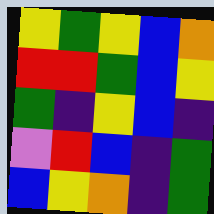[["yellow", "green", "yellow", "blue", "orange"], ["red", "red", "green", "blue", "yellow"], ["green", "indigo", "yellow", "blue", "indigo"], ["violet", "red", "blue", "indigo", "green"], ["blue", "yellow", "orange", "indigo", "green"]]